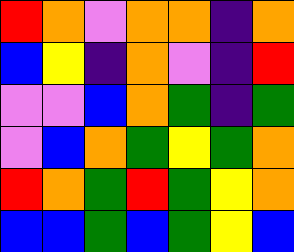[["red", "orange", "violet", "orange", "orange", "indigo", "orange"], ["blue", "yellow", "indigo", "orange", "violet", "indigo", "red"], ["violet", "violet", "blue", "orange", "green", "indigo", "green"], ["violet", "blue", "orange", "green", "yellow", "green", "orange"], ["red", "orange", "green", "red", "green", "yellow", "orange"], ["blue", "blue", "green", "blue", "green", "yellow", "blue"]]